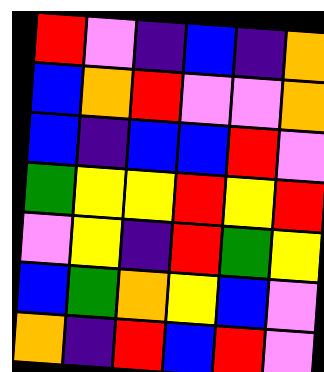[["red", "violet", "indigo", "blue", "indigo", "orange"], ["blue", "orange", "red", "violet", "violet", "orange"], ["blue", "indigo", "blue", "blue", "red", "violet"], ["green", "yellow", "yellow", "red", "yellow", "red"], ["violet", "yellow", "indigo", "red", "green", "yellow"], ["blue", "green", "orange", "yellow", "blue", "violet"], ["orange", "indigo", "red", "blue", "red", "violet"]]